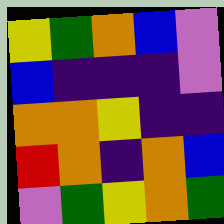[["yellow", "green", "orange", "blue", "violet"], ["blue", "indigo", "indigo", "indigo", "violet"], ["orange", "orange", "yellow", "indigo", "indigo"], ["red", "orange", "indigo", "orange", "blue"], ["violet", "green", "yellow", "orange", "green"]]